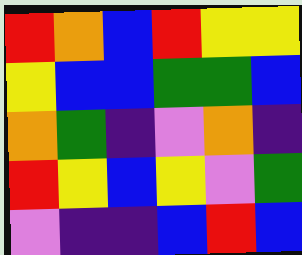[["red", "orange", "blue", "red", "yellow", "yellow"], ["yellow", "blue", "blue", "green", "green", "blue"], ["orange", "green", "indigo", "violet", "orange", "indigo"], ["red", "yellow", "blue", "yellow", "violet", "green"], ["violet", "indigo", "indigo", "blue", "red", "blue"]]